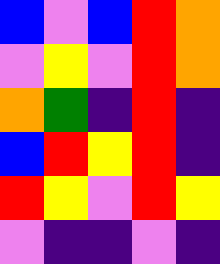[["blue", "violet", "blue", "red", "orange"], ["violet", "yellow", "violet", "red", "orange"], ["orange", "green", "indigo", "red", "indigo"], ["blue", "red", "yellow", "red", "indigo"], ["red", "yellow", "violet", "red", "yellow"], ["violet", "indigo", "indigo", "violet", "indigo"]]